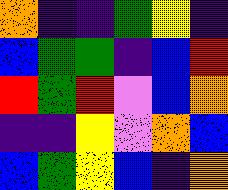[["orange", "indigo", "indigo", "green", "yellow", "indigo"], ["blue", "green", "green", "indigo", "blue", "red"], ["red", "green", "red", "violet", "blue", "orange"], ["indigo", "indigo", "yellow", "violet", "orange", "blue"], ["blue", "green", "yellow", "blue", "indigo", "orange"]]